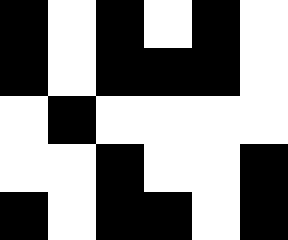[["black", "white", "black", "white", "black", "white"], ["black", "white", "black", "black", "black", "white"], ["white", "black", "white", "white", "white", "white"], ["white", "white", "black", "white", "white", "black"], ["black", "white", "black", "black", "white", "black"]]